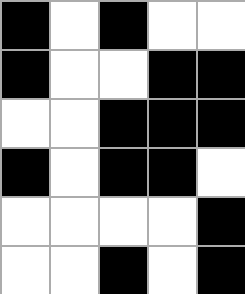[["black", "white", "black", "white", "white"], ["black", "white", "white", "black", "black"], ["white", "white", "black", "black", "black"], ["black", "white", "black", "black", "white"], ["white", "white", "white", "white", "black"], ["white", "white", "black", "white", "black"]]